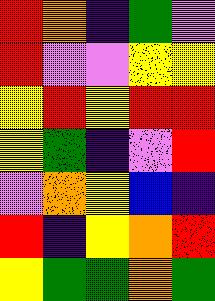[["red", "orange", "indigo", "green", "violet"], ["red", "violet", "violet", "yellow", "yellow"], ["yellow", "red", "yellow", "red", "red"], ["yellow", "green", "indigo", "violet", "red"], ["violet", "orange", "yellow", "blue", "indigo"], ["red", "indigo", "yellow", "orange", "red"], ["yellow", "green", "green", "orange", "green"]]